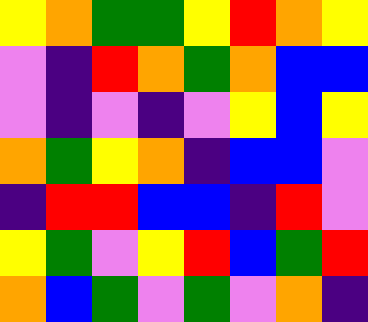[["yellow", "orange", "green", "green", "yellow", "red", "orange", "yellow"], ["violet", "indigo", "red", "orange", "green", "orange", "blue", "blue"], ["violet", "indigo", "violet", "indigo", "violet", "yellow", "blue", "yellow"], ["orange", "green", "yellow", "orange", "indigo", "blue", "blue", "violet"], ["indigo", "red", "red", "blue", "blue", "indigo", "red", "violet"], ["yellow", "green", "violet", "yellow", "red", "blue", "green", "red"], ["orange", "blue", "green", "violet", "green", "violet", "orange", "indigo"]]